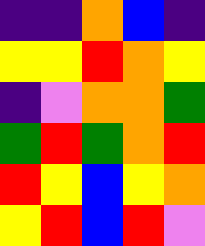[["indigo", "indigo", "orange", "blue", "indigo"], ["yellow", "yellow", "red", "orange", "yellow"], ["indigo", "violet", "orange", "orange", "green"], ["green", "red", "green", "orange", "red"], ["red", "yellow", "blue", "yellow", "orange"], ["yellow", "red", "blue", "red", "violet"]]